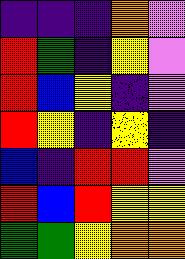[["indigo", "indigo", "indigo", "orange", "violet"], ["red", "green", "indigo", "yellow", "violet"], ["red", "blue", "yellow", "indigo", "violet"], ["red", "yellow", "indigo", "yellow", "indigo"], ["blue", "indigo", "red", "red", "violet"], ["red", "blue", "red", "yellow", "yellow"], ["green", "green", "yellow", "orange", "orange"]]